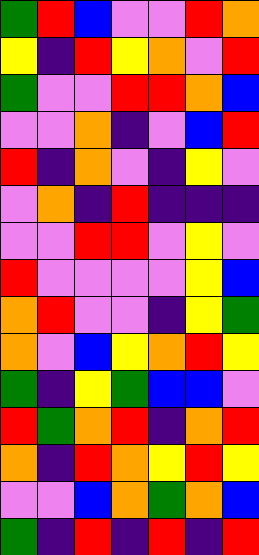[["green", "red", "blue", "violet", "violet", "red", "orange"], ["yellow", "indigo", "red", "yellow", "orange", "violet", "red"], ["green", "violet", "violet", "red", "red", "orange", "blue"], ["violet", "violet", "orange", "indigo", "violet", "blue", "red"], ["red", "indigo", "orange", "violet", "indigo", "yellow", "violet"], ["violet", "orange", "indigo", "red", "indigo", "indigo", "indigo"], ["violet", "violet", "red", "red", "violet", "yellow", "violet"], ["red", "violet", "violet", "violet", "violet", "yellow", "blue"], ["orange", "red", "violet", "violet", "indigo", "yellow", "green"], ["orange", "violet", "blue", "yellow", "orange", "red", "yellow"], ["green", "indigo", "yellow", "green", "blue", "blue", "violet"], ["red", "green", "orange", "red", "indigo", "orange", "red"], ["orange", "indigo", "red", "orange", "yellow", "red", "yellow"], ["violet", "violet", "blue", "orange", "green", "orange", "blue"], ["green", "indigo", "red", "indigo", "red", "indigo", "red"]]